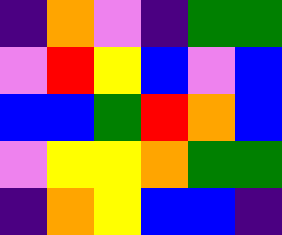[["indigo", "orange", "violet", "indigo", "green", "green"], ["violet", "red", "yellow", "blue", "violet", "blue"], ["blue", "blue", "green", "red", "orange", "blue"], ["violet", "yellow", "yellow", "orange", "green", "green"], ["indigo", "orange", "yellow", "blue", "blue", "indigo"]]